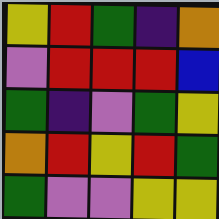[["yellow", "red", "green", "indigo", "orange"], ["violet", "red", "red", "red", "blue"], ["green", "indigo", "violet", "green", "yellow"], ["orange", "red", "yellow", "red", "green"], ["green", "violet", "violet", "yellow", "yellow"]]